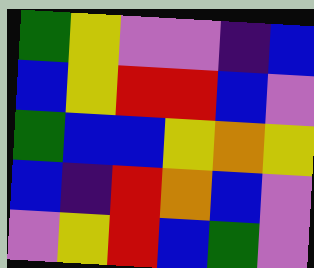[["green", "yellow", "violet", "violet", "indigo", "blue"], ["blue", "yellow", "red", "red", "blue", "violet"], ["green", "blue", "blue", "yellow", "orange", "yellow"], ["blue", "indigo", "red", "orange", "blue", "violet"], ["violet", "yellow", "red", "blue", "green", "violet"]]